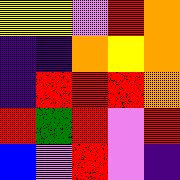[["yellow", "yellow", "violet", "red", "orange"], ["indigo", "indigo", "orange", "yellow", "orange"], ["indigo", "red", "red", "red", "orange"], ["red", "green", "red", "violet", "red"], ["blue", "violet", "red", "violet", "indigo"]]